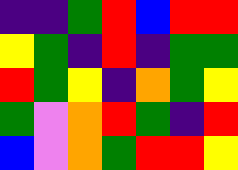[["indigo", "indigo", "green", "red", "blue", "red", "red"], ["yellow", "green", "indigo", "red", "indigo", "green", "green"], ["red", "green", "yellow", "indigo", "orange", "green", "yellow"], ["green", "violet", "orange", "red", "green", "indigo", "red"], ["blue", "violet", "orange", "green", "red", "red", "yellow"]]